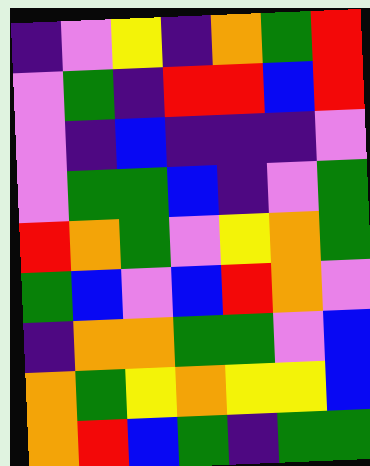[["indigo", "violet", "yellow", "indigo", "orange", "green", "red"], ["violet", "green", "indigo", "red", "red", "blue", "red"], ["violet", "indigo", "blue", "indigo", "indigo", "indigo", "violet"], ["violet", "green", "green", "blue", "indigo", "violet", "green"], ["red", "orange", "green", "violet", "yellow", "orange", "green"], ["green", "blue", "violet", "blue", "red", "orange", "violet"], ["indigo", "orange", "orange", "green", "green", "violet", "blue"], ["orange", "green", "yellow", "orange", "yellow", "yellow", "blue"], ["orange", "red", "blue", "green", "indigo", "green", "green"]]